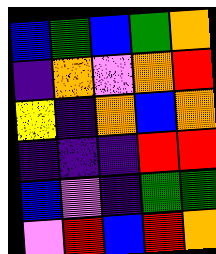[["blue", "green", "blue", "green", "orange"], ["indigo", "orange", "violet", "orange", "red"], ["yellow", "indigo", "orange", "blue", "orange"], ["indigo", "indigo", "indigo", "red", "red"], ["blue", "violet", "indigo", "green", "green"], ["violet", "red", "blue", "red", "orange"]]